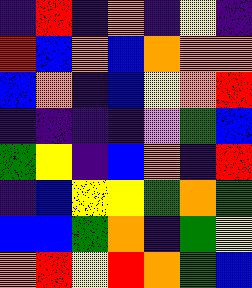[["indigo", "red", "indigo", "orange", "indigo", "yellow", "indigo"], ["red", "blue", "orange", "blue", "orange", "orange", "orange"], ["blue", "orange", "indigo", "blue", "yellow", "orange", "red"], ["indigo", "indigo", "indigo", "indigo", "violet", "green", "blue"], ["green", "yellow", "indigo", "blue", "orange", "indigo", "red"], ["indigo", "blue", "yellow", "yellow", "green", "orange", "green"], ["blue", "blue", "green", "orange", "indigo", "green", "yellow"], ["orange", "red", "yellow", "red", "orange", "green", "blue"]]